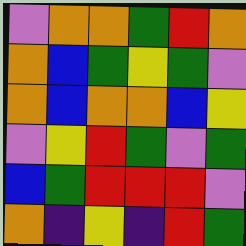[["violet", "orange", "orange", "green", "red", "orange"], ["orange", "blue", "green", "yellow", "green", "violet"], ["orange", "blue", "orange", "orange", "blue", "yellow"], ["violet", "yellow", "red", "green", "violet", "green"], ["blue", "green", "red", "red", "red", "violet"], ["orange", "indigo", "yellow", "indigo", "red", "green"]]